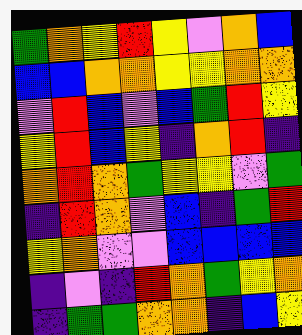[["green", "orange", "yellow", "red", "yellow", "violet", "orange", "blue"], ["blue", "blue", "orange", "orange", "yellow", "yellow", "orange", "orange"], ["violet", "red", "blue", "violet", "blue", "green", "red", "yellow"], ["yellow", "red", "blue", "yellow", "indigo", "orange", "red", "indigo"], ["orange", "red", "orange", "green", "yellow", "yellow", "violet", "green"], ["indigo", "red", "orange", "violet", "blue", "indigo", "green", "red"], ["yellow", "orange", "violet", "violet", "blue", "blue", "blue", "blue"], ["indigo", "violet", "indigo", "red", "orange", "green", "yellow", "orange"], ["indigo", "green", "green", "orange", "orange", "indigo", "blue", "yellow"]]